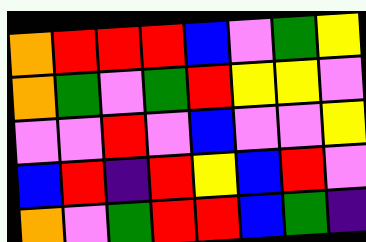[["orange", "red", "red", "red", "blue", "violet", "green", "yellow"], ["orange", "green", "violet", "green", "red", "yellow", "yellow", "violet"], ["violet", "violet", "red", "violet", "blue", "violet", "violet", "yellow"], ["blue", "red", "indigo", "red", "yellow", "blue", "red", "violet"], ["orange", "violet", "green", "red", "red", "blue", "green", "indigo"]]